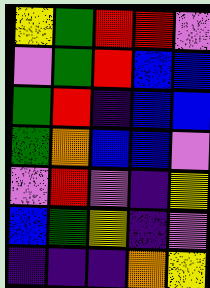[["yellow", "green", "red", "red", "violet"], ["violet", "green", "red", "blue", "blue"], ["green", "red", "indigo", "blue", "blue"], ["green", "orange", "blue", "blue", "violet"], ["violet", "red", "violet", "indigo", "yellow"], ["blue", "green", "yellow", "indigo", "violet"], ["indigo", "indigo", "indigo", "orange", "yellow"]]